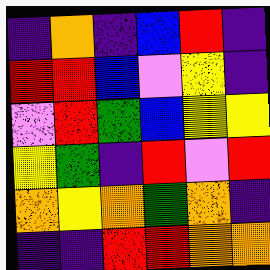[["indigo", "orange", "indigo", "blue", "red", "indigo"], ["red", "red", "blue", "violet", "yellow", "indigo"], ["violet", "red", "green", "blue", "yellow", "yellow"], ["yellow", "green", "indigo", "red", "violet", "red"], ["orange", "yellow", "orange", "green", "orange", "indigo"], ["indigo", "indigo", "red", "red", "orange", "orange"]]